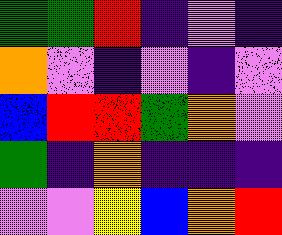[["green", "green", "red", "indigo", "violet", "indigo"], ["orange", "violet", "indigo", "violet", "indigo", "violet"], ["blue", "red", "red", "green", "orange", "violet"], ["green", "indigo", "orange", "indigo", "indigo", "indigo"], ["violet", "violet", "yellow", "blue", "orange", "red"]]